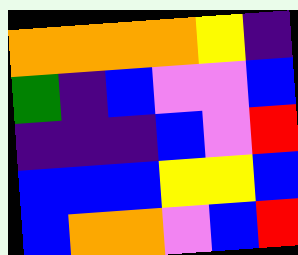[["orange", "orange", "orange", "orange", "yellow", "indigo"], ["green", "indigo", "blue", "violet", "violet", "blue"], ["indigo", "indigo", "indigo", "blue", "violet", "red"], ["blue", "blue", "blue", "yellow", "yellow", "blue"], ["blue", "orange", "orange", "violet", "blue", "red"]]